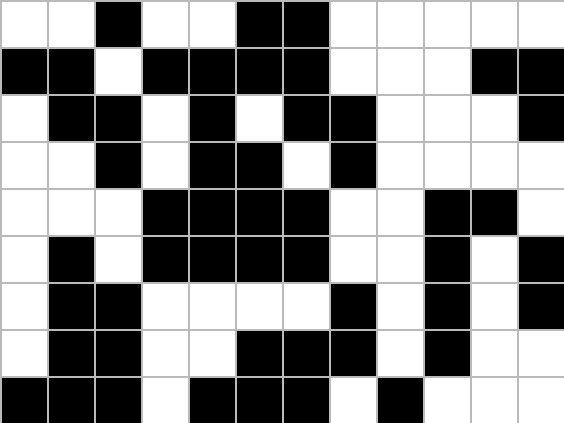[["white", "white", "black", "white", "white", "black", "black", "white", "white", "white", "white", "white"], ["black", "black", "white", "black", "black", "black", "black", "white", "white", "white", "black", "black"], ["white", "black", "black", "white", "black", "white", "black", "black", "white", "white", "white", "black"], ["white", "white", "black", "white", "black", "black", "white", "black", "white", "white", "white", "white"], ["white", "white", "white", "black", "black", "black", "black", "white", "white", "black", "black", "white"], ["white", "black", "white", "black", "black", "black", "black", "white", "white", "black", "white", "black"], ["white", "black", "black", "white", "white", "white", "white", "black", "white", "black", "white", "black"], ["white", "black", "black", "white", "white", "black", "black", "black", "white", "black", "white", "white"], ["black", "black", "black", "white", "black", "black", "black", "white", "black", "white", "white", "white"]]